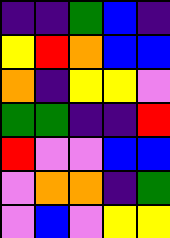[["indigo", "indigo", "green", "blue", "indigo"], ["yellow", "red", "orange", "blue", "blue"], ["orange", "indigo", "yellow", "yellow", "violet"], ["green", "green", "indigo", "indigo", "red"], ["red", "violet", "violet", "blue", "blue"], ["violet", "orange", "orange", "indigo", "green"], ["violet", "blue", "violet", "yellow", "yellow"]]